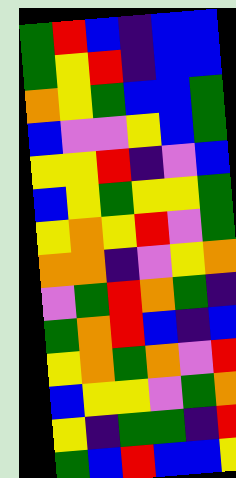[["green", "red", "blue", "indigo", "blue", "blue"], ["green", "yellow", "red", "indigo", "blue", "blue"], ["orange", "yellow", "green", "blue", "blue", "green"], ["blue", "violet", "violet", "yellow", "blue", "green"], ["yellow", "yellow", "red", "indigo", "violet", "blue"], ["blue", "yellow", "green", "yellow", "yellow", "green"], ["yellow", "orange", "yellow", "red", "violet", "green"], ["orange", "orange", "indigo", "violet", "yellow", "orange"], ["violet", "green", "red", "orange", "green", "indigo"], ["green", "orange", "red", "blue", "indigo", "blue"], ["yellow", "orange", "green", "orange", "violet", "red"], ["blue", "yellow", "yellow", "violet", "green", "orange"], ["yellow", "indigo", "green", "green", "indigo", "red"], ["green", "blue", "red", "blue", "blue", "yellow"]]